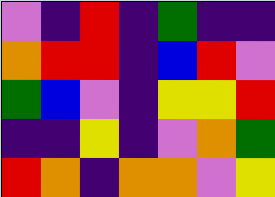[["violet", "indigo", "red", "indigo", "green", "indigo", "indigo"], ["orange", "red", "red", "indigo", "blue", "red", "violet"], ["green", "blue", "violet", "indigo", "yellow", "yellow", "red"], ["indigo", "indigo", "yellow", "indigo", "violet", "orange", "green"], ["red", "orange", "indigo", "orange", "orange", "violet", "yellow"]]